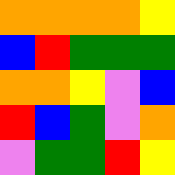[["orange", "orange", "orange", "orange", "yellow"], ["blue", "red", "green", "green", "green"], ["orange", "orange", "yellow", "violet", "blue"], ["red", "blue", "green", "violet", "orange"], ["violet", "green", "green", "red", "yellow"]]